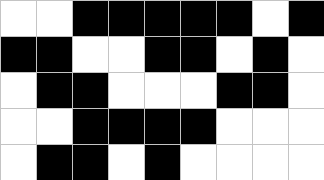[["white", "white", "black", "black", "black", "black", "black", "white", "black"], ["black", "black", "white", "white", "black", "black", "white", "black", "white"], ["white", "black", "black", "white", "white", "white", "black", "black", "white"], ["white", "white", "black", "black", "black", "black", "white", "white", "white"], ["white", "black", "black", "white", "black", "white", "white", "white", "white"]]